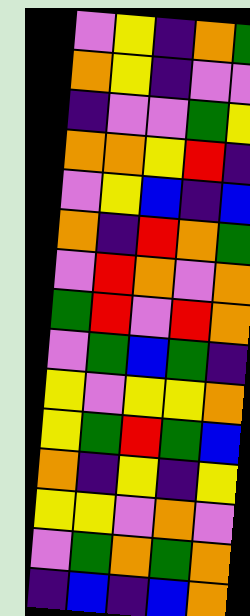[["violet", "yellow", "indigo", "orange", "green"], ["orange", "yellow", "indigo", "violet", "violet"], ["indigo", "violet", "violet", "green", "yellow"], ["orange", "orange", "yellow", "red", "indigo"], ["violet", "yellow", "blue", "indigo", "blue"], ["orange", "indigo", "red", "orange", "green"], ["violet", "red", "orange", "violet", "orange"], ["green", "red", "violet", "red", "orange"], ["violet", "green", "blue", "green", "indigo"], ["yellow", "violet", "yellow", "yellow", "orange"], ["yellow", "green", "red", "green", "blue"], ["orange", "indigo", "yellow", "indigo", "yellow"], ["yellow", "yellow", "violet", "orange", "violet"], ["violet", "green", "orange", "green", "orange"], ["indigo", "blue", "indigo", "blue", "orange"]]